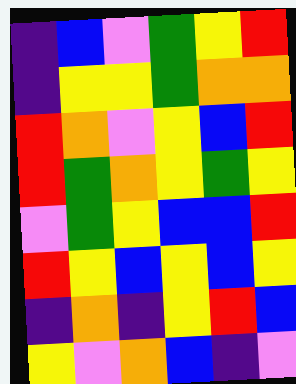[["indigo", "blue", "violet", "green", "yellow", "red"], ["indigo", "yellow", "yellow", "green", "orange", "orange"], ["red", "orange", "violet", "yellow", "blue", "red"], ["red", "green", "orange", "yellow", "green", "yellow"], ["violet", "green", "yellow", "blue", "blue", "red"], ["red", "yellow", "blue", "yellow", "blue", "yellow"], ["indigo", "orange", "indigo", "yellow", "red", "blue"], ["yellow", "violet", "orange", "blue", "indigo", "violet"]]